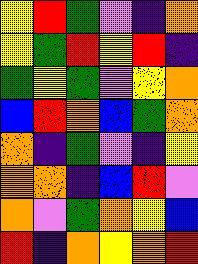[["yellow", "red", "green", "violet", "indigo", "orange"], ["yellow", "green", "red", "yellow", "red", "indigo"], ["green", "yellow", "green", "violet", "yellow", "orange"], ["blue", "red", "orange", "blue", "green", "orange"], ["orange", "indigo", "green", "violet", "indigo", "yellow"], ["orange", "orange", "indigo", "blue", "red", "violet"], ["orange", "violet", "green", "orange", "yellow", "blue"], ["red", "indigo", "orange", "yellow", "orange", "red"]]